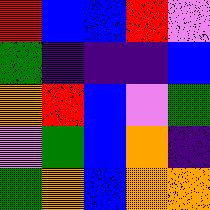[["red", "blue", "blue", "red", "violet"], ["green", "indigo", "indigo", "indigo", "blue"], ["orange", "red", "blue", "violet", "green"], ["violet", "green", "blue", "orange", "indigo"], ["green", "orange", "blue", "orange", "orange"]]